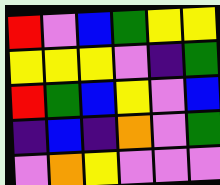[["red", "violet", "blue", "green", "yellow", "yellow"], ["yellow", "yellow", "yellow", "violet", "indigo", "green"], ["red", "green", "blue", "yellow", "violet", "blue"], ["indigo", "blue", "indigo", "orange", "violet", "green"], ["violet", "orange", "yellow", "violet", "violet", "violet"]]